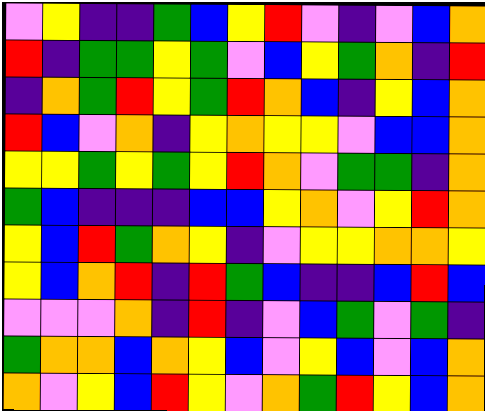[["violet", "yellow", "indigo", "indigo", "green", "blue", "yellow", "red", "violet", "indigo", "violet", "blue", "orange"], ["red", "indigo", "green", "green", "yellow", "green", "violet", "blue", "yellow", "green", "orange", "indigo", "red"], ["indigo", "orange", "green", "red", "yellow", "green", "red", "orange", "blue", "indigo", "yellow", "blue", "orange"], ["red", "blue", "violet", "orange", "indigo", "yellow", "orange", "yellow", "yellow", "violet", "blue", "blue", "orange"], ["yellow", "yellow", "green", "yellow", "green", "yellow", "red", "orange", "violet", "green", "green", "indigo", "orange"], ["green", "blue", "indigo", "indigo", "indigo", "blue", "blue", "yellow", "orange", "violet", "yellow", "red", "orange"], ["yellow", "blue", "red", "green", "orange", "yellow", "indigo", "violet", "yellow", "yellow", "orange", "orange", "yellow"], ["yellow", "blue", "orange", "red", "indigo", "red", "green", "blue", "indigo", "indigo", "blue", "red", "blue"], ["violet", "violet", "violet", "orange", "indigo", "red", "indigo", "violet", "blue", "green", "violet", "green", "indigo"], ["green", "orange", "orange", "blue", "orange", "yellow", "blue", "violet", "yellow", "blue", "violet", "blue", "orange"], ["orange", "violet", "yellow", "blue", "red", "yellow", "violet", "orange", "green", "red", "yellow", "blue", "orange"]]